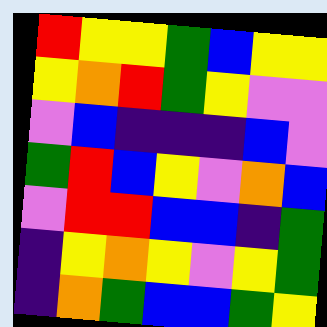[["red", "yellow", "yellow", "green", "blue", "yellow", "yellow"], ["yellow", "orange", "red", "green", "yellow", "violet", "violet"], ["violet", "blue", "indigo", "indigo", "indigo", "blue", "violet"], ["green", "red", "blue", "yellow", "violet", "orange", "blue"], ["violet", "red", "red", "blue", "blue", "indigo", "green"], ["indigo", "yellow", "orange", "yellow", "violet", "yellow", "green"], ["indigo", "orange", "green", "blue", "blue", "green", "yellow"]]